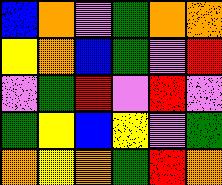[["blue", "orange", "violet", "green", "orange", "orange"], ["yellow", "orange", "blue", "green", "violet", "red"], ["violet", "green", "red", "violet", "red", "violet"], ["green", "yellow", "blue", "yellow", "violet", "green"], ["orange", "yellow", "orange", "green", "red", "orange"]]